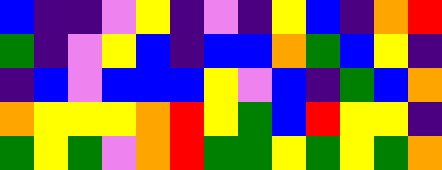[["blue", "indigo", "indigo", "violet", "yellow", "indigo", "violet", "indigo", "yellow", "blue", "indigo", "orange", "red"], ["green", "indigo", "violet", "yellow", "blue", "indigo", "blue", "blue", "orange", "green", "blue", "yellow", "indigo"], ["indigo", "blue", "violet", "blue", "blue", "blue", "yellow", "violet", "blue", "indigo", "green", "blue", "orange"], ["orange", "yellow", "yellow", "yellow", "orange", "red", "yellow", "green", "blue", "red", "yellow", "yellow", "indigo"], ["green", "yellow", "green", "violet", "orange", "red", "green", "green", "yellow", "green", "yellow", "green", "orange"]]